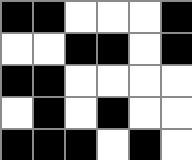[["black", "black", "white", "white", "white", "black"], ["white", "white", "black", "black", "white", "black"], ["black", "black", "white", "white", "white", "white"], ["white", "black", "white", "black", "white", "white"], ["black", "black", "black", "white", "black", "white"]]